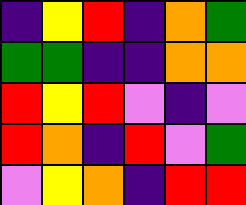[["indigo", "yellow", "red", "indigo", "orange", "green"], ["green", "green", "indigo", "indigo", "orange", "orange"], ["red", "yellow", "red", "violet", "indigo", "violet"], ["red", "orange", "indigo", "red", "violet", "green"], ["violet", "yellow", "orange", "indigo", "red", "red"]]